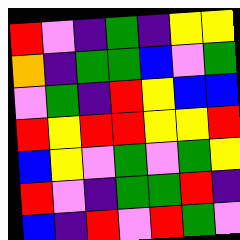[["red", "violet", "indigo", "green", "indigo", "yellow", "yellow"], ["orange", "indigo", "green", "green", "blue", "violet", "green"], ["violet", "green", "indigo", "red", "yellow", "blue", "blue"], ["red", "yellow", "red", "red", "yellow", "yellow", "red"], ["blue", "yellow", "violet", "green", "violet", "green", "yellow"], ["red", "violet", "indigo", "green", "green", "red", "indigo"], ["blue", "indigo", "red", "violet", "red", "green", "violet"]]